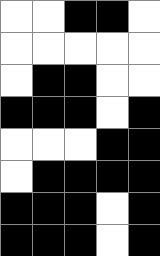[["white", "white", "black", "black", "white"], ["white", "white", "white", "white", "white"], ["white", "black", "black", "white", "white"], ["black", "black", "black", "white", "black"], ["white", "white", "white", "black", "black"], ["white", "black", "black", "black", "black"], ["black", "black", "black", "white", "black"], ["black", "black", "black", "white", "black"]]